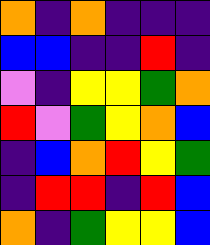[["orange", "indigo", "orange", "indigo", "indigo", "indigo"], ["blue", "blue", "indigo", "indigo", "red", "indigo"], ["violet", "indigo", "yellow", "yellow", "green", "orange"], ["red", "violet", "green", "yellow", "orange", "blue"], ["indigo", "blue", "orange", "red", "yellow", "green"], ["indigo", "red", "red", "indigo", "red", "blue"], ["orange", "indigo", "green", "yellow", "yellow", "blue"]]